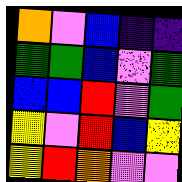[["orange", "violet", "blue", "indigo", "indigo"], ["green", "green", "blue", "violet", "green"], ["blue", "blue", "red", "violet", "green"], ["yellow", "violet", "red", "blue", "yellow"], ["yellow", "red", "orange", "violet", "violet"]]